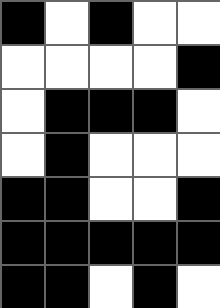[["black", "white", "black", "white", "white"], ["white", "white", "white", "white", "black"], ["white", "black", "black", "black", "white"], ["white", "black", "white", "white", "white"], ["black", "black", "white", "white", "black"], ["black", "black", "black", "black", "black"], ["black", "black", "white", "black", "white"]]